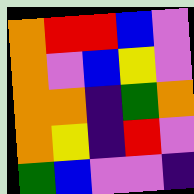[["orange", "red", "red", "blue", "violet"], ["orange", "violet", "blue", "yellow", "violet"], ["orange", "orange", "indigo", "green", "orange"], ["orange", "yellow", "indigo", "red", "violet"], ["green", "blue", "violet", "violet", "indigo"]]